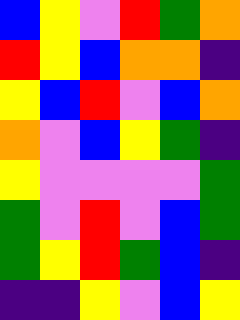[["blue", "yellow", "violet", "red", "green", "orange"], ["red", "yellow", "blue", "orange", "orange", "indigo"], ["yellow", "blue", "red", "violet", "blue", "orange"], ["orange", "violet", "blue", "yellow", "green", "indigo"], ["yellow", "violet", "violet", "violet", "violet", "green"], ["green", "violet", "red", "violet", "blue", "green"], ["green", "yellow", "red", "green", "blue", "indigo"], ["indigo", "indigo", "yellow", "violet", "blue", "yellow"]]